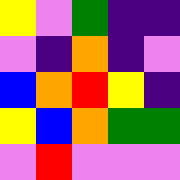[["yellow", "violet", "green", "indigo", "indigo"], ["violet", "indigo", "orange", "indigo", "violet"], ["blue", "orange", "red", "yellow", "indigo"], ["yellow", "blue", "orange", "green", "green"], ["violet", "red", "violet", "violet", "violet"]]